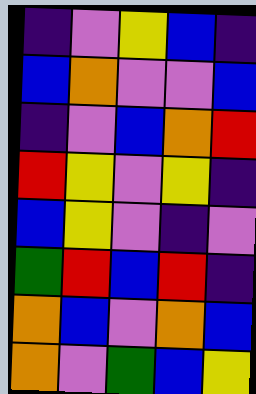[["indigo", "violet", "yellow", "blue", "indigo"], ["blue", "orange", "violet", "violet", "blue"], ["indigo", "violet", "blue", "orange", "red"], ["red", "yellow", "violet", "yellow", "indigo"], ["blue", "yellow", "violet", "indigo", "violet"], ["green", "red", "blue", "red", "indigo"], ["orange", "blue", "violet", "orange", "blue"], ["orange", "violet", "green", "blue", "yellow"]]